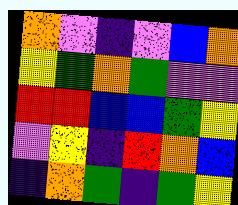[["orange", "violet", "indigo", "violet", "blue", "orange"], ["yellow", "green", "orange", "green", "violet", "violet"], ["red", "red", "blue", "blue", "green", "yellow"], ["violet", "yellow", "indigo", "red", "orange", "blue"], ["indigo", "orange", "green", "indigo", "green", "yellow"]]